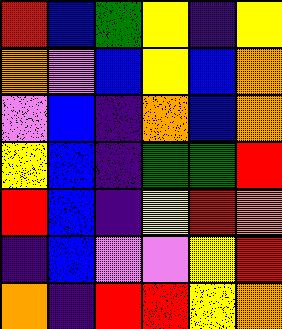[["red", "blue", "green", "yellow", "indigo", "yellow"], ["orange", "violet", "blue", "yellow", "blue", "orange"], ["violet", "blue", "indigo", "orange", "blue", "orange"], ["yellow", "blue", "indigo", "green", "green", "red"], ["red", "blue", "indigo", "yellow", "red", "orange"], ["indigo", "blue", "violet", "violet", "yellow", "red"], ["orange", "indigo", "red", "red", "yellow", "orange"]]